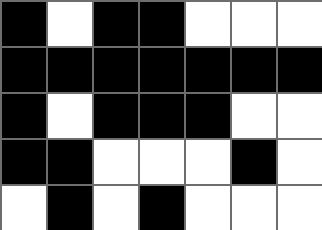[["black", "white", "black", "black", "white", "white", "white"], ["black", "black", "black", "black", "black", "black", "black"], ["black", "white", "black", "black", "black", "white", "white"], ["black", "black", "white", "white", "white", "black", "white"], ["white", "black", "white", "black", "white", "white", "white"]]